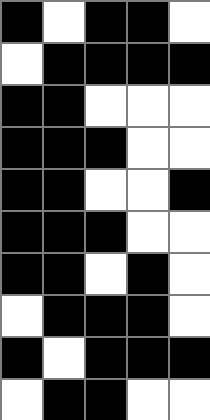[["black", "white", "black", "black", "white"], ["white", "black", "black", "black", "black"], ["black", "black", "white", "white", "white"], ["black", "black", "black", "white", "white"], ["black", "black", "white", "white", "black"], ["black", "black", "black", "white", "white"], ["black", "black", "white", "black", "white"], ["white", "black", "black", "black", "white"], ["black", "white", "black", "black", "black"], ["white", "black", "black", "white", "white"]]